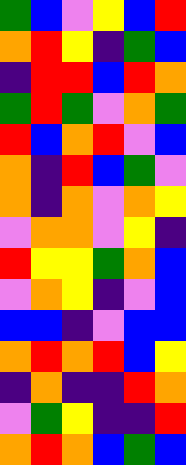[["green", "blue", "violet", "yellow", "blue", "red"], ["orange", "red", "yellow", "indigo", "green", "blue"], ["indigo", "red", "red", "blue", "red", "orange"], ["green", "red", "green", "violet", "orange", "green"], ["red", "blue", "orange", "red", "violet", "blue"], ["orange", "indigo", "red", "blue", "green", "violet"], ["orange", "indigo", "orange", "violet", "orange", "yellow"], ["violet", "orange", "orange", "violet", "yellow", "indigo"], ["red", "yellow", "yellow", "green", "orange", "blue"], ["violet", "orange", "yellow", "indigo", "violet", "blue"], ["blue", "blue", "indigo", "violet", "blue", "blue"], ["orange", "red", "orange", "red", "blue", "yellow"], ["indigo", "orange", "indigo", "indigo", "red", "orange"], ["violet", "green", "yellow", "indigo", "indigo", "red"], ["orange", "red", "orange", "blue", "green", "blue"]]